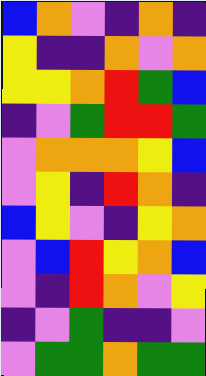[["blue", "orange", "violet", "indigo", "orange", "indigo"], ["yellow", "indigo", "indigo", "orange", "violet", "orange"], ["yellow", "yellow", "orange", "red", "green", "blue"], ["indigo", "violet", "green", "red", "red", "green"], ["violet", "orange", "orange", "orange", "yellow", "blue"], ["violet", "yellow", "indigo", "red", "orange", "indigo"], ["blue", "yellow", "violet", "indigo", "yellow", "orange"], ["violet", "blue", "red", "yellow", "orange", "blue"], ["violet", "indigo", "red", "orange", "violet", "yellow"], ["indigo", "violet", "green", "indigo", "indigo", "violet"], ["violet", "green", "green", "orange", "green", "green"]]